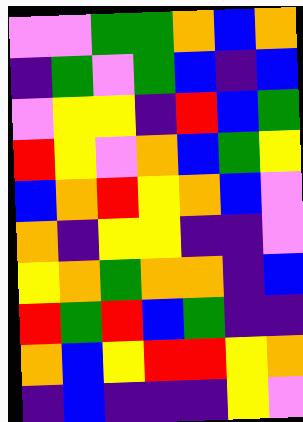[["violet", "violet", "green", "green", "orange", "blue", "orange"], ["indigo", "green", "violet", "green", "blue", "indigo", "blue"], ["violet", "yellow", "yellow", "indigo", "red", "blue", "green"], ["red", "yellow", "violet", "orange", "blue", "green", "yellow"], ["blue", "orange", "red", "yellow", "orange", "blue", "violet"], ["orange", "indigo", "yellow", "yellow", "indigo", "indigo", "violet"], ["yellow", "orange", "green", "orange", "orange", "indigo", "blue"], ["red", "green", "red", "blue", "green", "indigo", "indigo"], ["orange", "blue", "yellow", "red", "red", "yellow", "orange"], ["indigo", "blue", "indigo", "indigo", "indigo", "yellow", "violet"]]